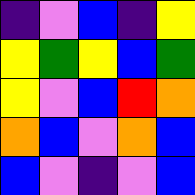[["indigo", "violet", "blue", "indigo", "yellow"], ["yellow", "green", "yellow", "blue", "green"], ["yellow", "violet", "blue", "red", "orange"], ["orange", "blue", "violet", "orange", "blue"], ["blue", "violet", "indigo", "violet", "blue"]]